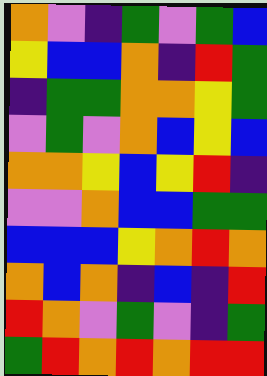[["orange", "violet", "indigo", "green", "violet", "green", "blue"], ["yellow", "blue", "blue", "orange", "indigo", "red", "green"], ["indigo", "green", "green", "orange", "orange", "yellow", "green"], ["violet", "green", "violet", "orange", "blue", "yellow", "blue"], ["orange", "orange", "yellow", "blue", "yellow", "red", "indigo"], ["violet", "violet", "orange", "blue", "blue", "green", "green"], ["blue", "blue", "blue", "yellow", "orange", "red", "orange"], ["orange", "blue", "orange", "indigo", "blue", "indigo", "red"], ["red", "orange", "violet", "green", "violet", "indigo", "green"], ["green", "red", "orange", "red", "orange", "red", "red"]]